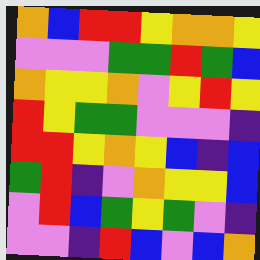[["orange", "blue", "red", "red", "yellow", "orange", "orange", "yellow"], ["violet", "violet", "violet", "green", "green", "red", "green", "blue"], ["orange", "yellow", "yellow", "orange", "violet", "yellow", "red", "yellow"], ["red", "yellow", "green", "green", "violet", "violet", "violet", "indigo"], ["red", "red", "yellow", "orange", "yellow", "blue", "indigo", "blue"], ["green", "red", "indigo", "violet", "orange", "yellow", "yellow", "blue"], ["violet", "red", "blue", "green", "yellow", "green", "violet", "indigo"], ["violet", "violet", "indigo", "red", "blue", "violet", "blue", "orange"]]